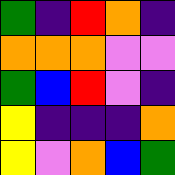[["green", "indigo", "red", "orange", "indigo"], ["orange", "orange", "orange", "violet", "violet"], ["green", "blue", "red", "violet", "indigo"], ["yellow", "indigo", "indigo", "indigo", "orange"], ["yellow", "violet", "orange", "blue", "green"]]